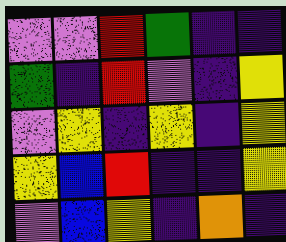[["violet", "violet", "red", "green", "indigo", "indigo"], ["green", "indigo", "red", "violet", "indigo", "yellow"], ["violet", "yellow", "indigo", "yellow", "indigo", "yellow"], ["yellow", "blue", "red", "indigo", "indigo", "yellow"], ["violet", "blue", "yellow", "indigo", "orange", "indigo"]]